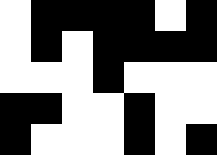[["white", "black", "black", "black", "black", "white", "black"], ["white", "black", "white", "black", "black", "black", "black"], ["white", "white", "white", "black", "white", "white", "white"], ["black", "black", "white", "white", "black", "white", "white"], ["black", "white", "white", "white", "black", "white", "black"]]